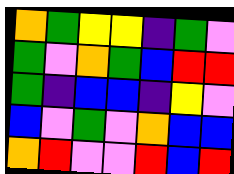[["orange", "green", "yellow", "yellow", "indigo", "green", "violet"], ["green", "violet", "orange", "green", "blue", "red", "red"], ["green", "indigo", "blue", "blue", "indigo", "yellow", "violet"], ["blue", "violet", "green", "violet", "orange", "blue", "blue"], ["orange", "red", "violet", "violet", "red", "blue", "red"]]